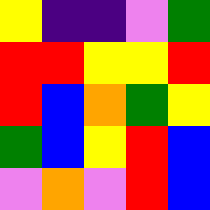[["yellow", "indigo", "indigo", "violet", "green"], ["red", "red", "yellow", "yellow", "red"], ["red", "blue", "orange", "green", "yellow"], ["green", "blue", "yellow", "red", "blue"], ["violet", "orange", "violet", "red", "blue"]]